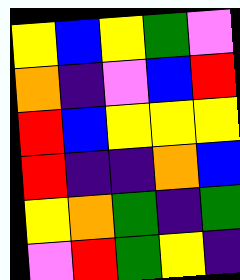[["yellow", "blue", "yellow", "green", "violet"], ["orange", "indigo", "violet", "blue", "red"], ["red", "blue", "yellow", "yellow", "yellow"], ["red", "indigo", "indigo", "orange", "blue"], ["yellow", "orange", "green", "indigo", "green"], ["violet", "red", "green", "yellow", "indigo"]]